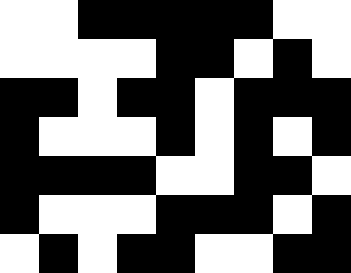[["white", "white", "black", "black", "black", "black", "black", "white", "white"], ["white", "white", "white", "white", "black", "black", "white", "black", "white"], ["black", "black", "white", "black", "black", "white", "black", "black", "black"], ["black", "white", "white", "white", "black", "white", "black", "white", "black"], ["black", "black", "black", "black", "white", "white", "black", "black", "white"], ["black", "white", "white", "white", "black", "black", "black", "white", "black"], ["white", "black", "white", "black", "black", "white", "white", "black", "black"]]